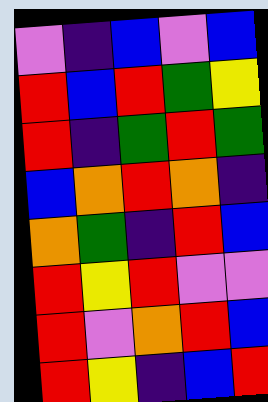[["violet", "indigo", "blue", "violet", "blue"], ["red", "blue", "red", "green", "yellow"], ["red", "indigo", "green", "red", "green"], ["blue", "orange", "red", "orange", "indigo"], ["orange", "green", "indigo", "red", "blue"], ["red", "yellow", "red", "violet", "violet"], ["red", "violet", "orange", "red", "blue"], ["red", "yellow", "indigo", "blue", "red"]]